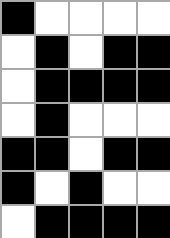[["black", "white", "white", "white", "white"], ["white", "black", "white", "black", "black"], ["white", "black", "black", "black", "black"], ["white", "black", "white", "white", "white"], ["black", "black", "white", "black", "black"], ["black", "white", "black", "white", "white"], ["white", "black", "black", "black", "black"]]